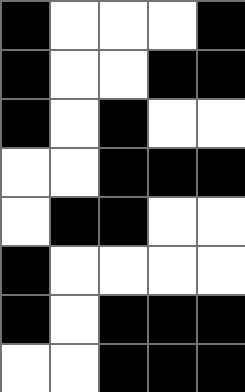[["black", "white", "white", "white", "black"], ["black", "white", "white", "black", "black"], ["black", "white", "black", "white", "white"], ["white", "white", "black", "black", "black"], ["white", "black", "black", "white", "white"], ["black", "white", "white", "white", "white"], ["black", "white", "black", "black", "black"], ["white", "white", "black", "black", "black"]]